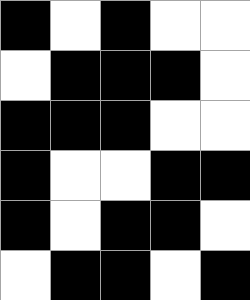[["black", "white", "black", "white", "white"], ["white", "black", "black", "black", "white"], ["black", "black", "black", "white", "white"], ["black", "white", "white", "black", "black"], ["black", "white", "black", "black", "white"], ["white", "black", "black", "white", "black"]]